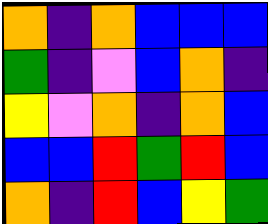[["orange", "indigo", "orange", "blue", "blue", "blue"], ["green", "indigo", "violet", "blue", "orange", "indigo"], ["yellow", "violet", "orange", "indigo", "orange", "blue"], ["blue", "blue", "red", "green", "red", "blue"], ["orange", "indigo", "red", "blue", "yellow", "green"]]